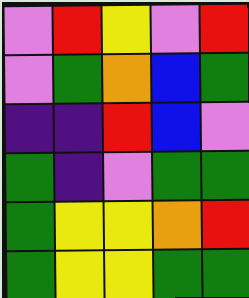[["violet", "red", "yellow", "violet", "red"], ["violet", "green", "orange", "blue", "green"], ["indigo", "indigo", "red", "blue", "violet"], ["green", "indigo", "violet", "green", "green"], ["green", "yellow", "yellow", "orange", "red"], ["green", "yellow", "yellow", "green", "green"]]